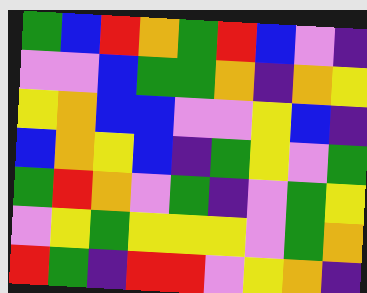[["green", "blue", "red", "orange", "green", "red", "blue", "violet", "indigo"], ["violet", "violet", "blue", "green", "green", "orange", "indigo", "orange", "yellow"], ["yellow", "orange", "blue", "blue", "violet", "violet", "yellow", "blue", "indigo"], ["blue", "orange", "yellow", "blue", "indigo", "green", "yellow", "violet", "green"], ["green", "red", "orange", "violet", "green", "indigo", "violet", "green", "yellow"], ["violet", "yellow", "green", "yellow", "yellow", "yellow", "violet", "green", "orange"], ["red", "green", "indigo", "red", "red", "violet", "yellow", "orange", "indigo"]]